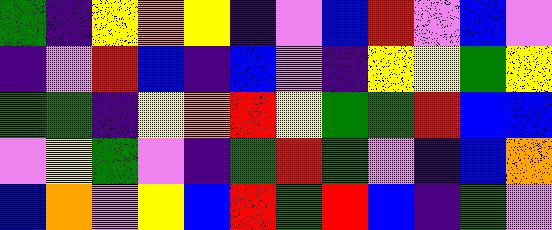[["green", "indigo", "yellow", "orange", "yellow", "indigo", "violet", "blue", "red", "violet", "blue", "violet"], ["indigo", "violet", "red", "blue", "indigo", "blue", "violet", "indigo", "yellow", "yellow", "green", "yellow"], ["green", "green", "indigo", "yellow", "orange", "red", "yellow", "green", "green", "red", "blue", "blue"], ["violet", "yellow", "green", "violet", "indigo", "green", "red", "green", "violet", "indigo", "blue", "orange"], ["blue", "orange", "violet", "yellow", "blue", "red", "green", "red", "blue", "indigo", "green", "violet"]]